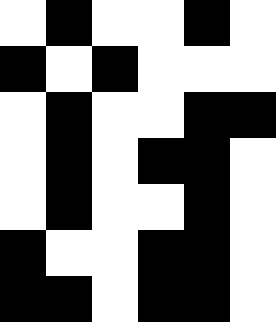[["white", "black", "white", "white", "black", "white"], ["black", "white", "black", "white", "white", "white"], ["white", "black", "white", "white", "black", "black"], ["white", "black", "white", "black", "black", "white"], ["white", "black", "white", "white", "black", "white"], ["black", "white", "white", "black", "black", "white"], ["black", "black", "white", "black", "black", "white"]]